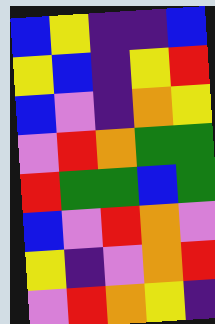[["blue", "yellow", "indigo", "indigo", "blue"], ["yellow", "blue", "indigo", "yellow", "red"], ["blue", "violet", "indigo", "orange", "yellow"], ["violet", "red", "orange", "green", "green"], ["red", "green", "green", "blue", "green"], ["blue", "violet", "red", "orange", "violet"], ["yellow", "indigo", "violet", "orange", "red"], ["violet", "red", "orange", "yellow", "indigo"]]